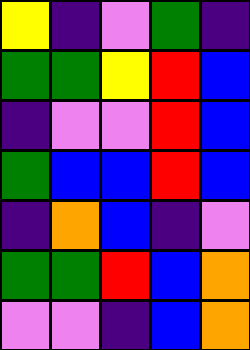[["yellow", "indigo", "violet", "green", "indigo"], ["green", "green", "yellow", "red", "blue"], ["indigo", "violet", "violet", "red", "blue"], ["green", "blue", "blue", "red", "blue"], ["indigo", "orange", "blue", "indigo", "violet"], ["green", "green", "red", "blue", "orange"], ["violet", "violet", "indigo", "blue", "orange"]]